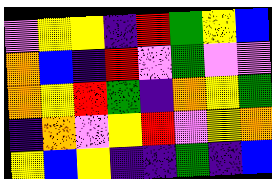[["violet", "yellow", "yellow", "indigo", "red", "green", "yellow", "blue"], ["orange", "blue", "indigo", "red", "violet", "green", "violet", "violet"], ["orange", "yellow", "red", "green", "indigo", "orange", "yellow", "green"], ["indigo", "orange", "violet", "yellow", "red", "violet", "yellow", "orange"], ["yellow", "blue", "yellow", "indigo", "indigo", "green", "indigo", "blue"]]